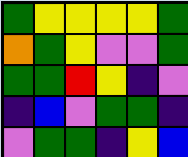[["green", "yellow", "yellow", "yellow", "yellow", "green"], ["orange", "green", "yellow", "violet", "violet", "green"], ["green", "green", "red", "yellow", "indigo", "violet"], ["indigo", "blue", "violet", "green", "green", "indigo"], ["violet", "green", "green", "indigo", "yellow", "blue"]]